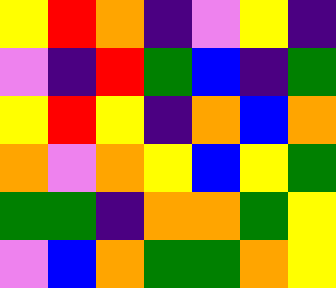[["yellow", "red", "orange", "indigo", "violet", "yellow", "indigo"], ["violet", "indigo", "red", "green", "blue", "indigo", "green"], ["yellow", "red", "yellow", "indigo", "orange", "blue", "orange"], ["orange", "violet", "orange", "yellow", "blue", "yellow", "green"], ["green", "green", "indigo", "orange", "orange", "green", "yellow"], ["violet", "blue", "orange", "green", "green", "orange", "yellow"]]